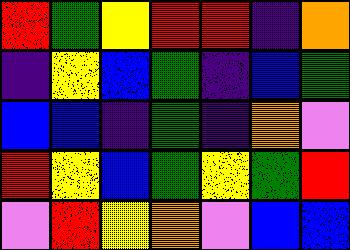[["red", "green", "yellow", "red", "red", "indigo", "orange"], ["indigo", "yellow", "blue", "green", "indigo", "blue", "green"], ["blue", "blue", "indigo", "green", "indigo", "orange", "violet"], ["red", "yellow", "blue", "green", "yellow", "green", "red"], ["violet", "red", "yellow", "orange", "violet", "blue", "blue"]]